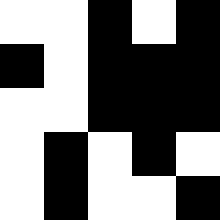[["white", "white", "black", "white", "black"], ["black", "white", "black", "black", "black"], ["white", "white", "black", "black", "black"], ["white", "black", "white", "black", "white"], ["white", "black", "white", "white", "black"]]